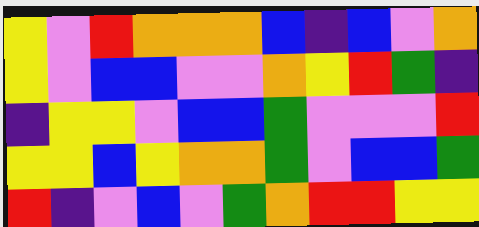[["yellow", "violet", "red", "orange", "orange", "orange", "blue", "indigo", "blue", "violet", "orange"], ["yellow", "violet", "blue", "blue", "violet", "violet", "orange", "yellow", "red", "green", "indigo"], ["indigo", "yellow", "yellow", "violet", "blue", "blue", "green", "violet", "violet", "violet", "red"], ["yellow", "yellow", "blue", "yellow", "orange", "orange", "green", "violet", "blue", "blue", "green"], ["red", "indigo", "violet", "blue", "violet", "green", "orange", "red", "red", "yellow", "yellow"]]